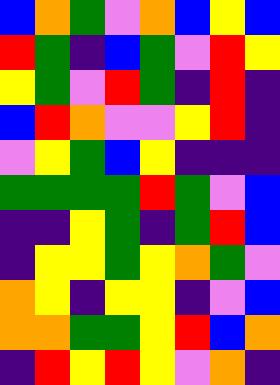[["blue", "orange", "green", "violet", "orange", "blue", "yellow", "blue"], ["red", "green", "indigo", "blue", "green", "violet", "red", "yellow"], ["yellow", "green", "violet", "red", "green", "indigo", "red", "indigo"], ["blue", "red", "orange", "violet", "violet", "yellow", "red", "indigo"], ["violet", "yellow", "green", "blue", "yellow", "indigo", "indigo", "indigo"], ["green", "green", "green", "green", "red", "green", "violet", "blue"], ["indigo", "indigo", "yellow", "green", "indigo", "green", "red", "blue"], ["indigo", "yellow", "yellow", "green", "yellow", "orange", "green", "violet"], ["orange", "yellow", "indigo", "yellow", "yellow", "indigo", "violet", "blue"], ["orange", "orange", "green", "green", "yellow", "red", "blue", "orange"], ["indigo", "red", "yellow", "red", "yellow", "violet", "orange", "indigo"]]